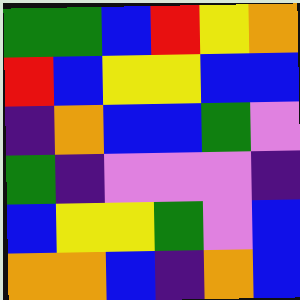[["green", "green", "blue", "red", "yellow", "orange"], ["red", "blue", "yellow", "yellow", "blue", "blue"], ["indigo", "orange", "blue", "blue", "green", "violet"], ["green", "indigo", "violet", "violet", "violet", "indigo"], ["blue", "yellow", "yellow", "green", "violet", "blue"], ["orange", "orange", "blue", "indigo", "orange", "blue"]]